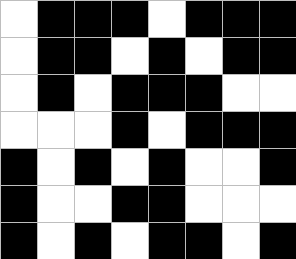[["white", "black", "black", "black", "white", "black", "black", "black"], ["white", "black", "black", "white", "black", "white", "black", "black"], ["white", "black", "white", "black", "black", "black", "white", "white"], ["white", "white", "white", "black", "white", "black", "black", "black"], ["black", "white", "black", "white", "black", "white", "white", "black"], ["black", "white", "white", "black", "black", "white", "white", "white"], ["black", "white", "black", "white", "black", "black", "white", "black"]]